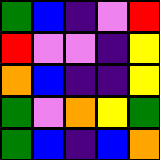[["green", "blue", "indigo", "violet", "red"], ["red", "violet", "violet", "indigo", "yellow"], ["orange", "blue", "indigo", "indigo", "yellow"], ["green", "violet", "orange", "yellow", "green"], ["green", "blue", "indigo", "blue", "orange"]]